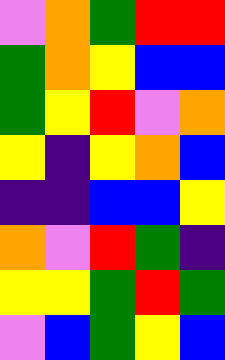[["violet", "orange", "green", "red", "red"], ["green", "orange", "yellow", "blue", "blue"], ["green", "yellow", "red", "violet", "orange"], ["yellow", "indigo", "yellow", "orange", "blue"], ["indigo", "indigo", "blue", "blue", "yellow"], ["orange", "violet", "red", "green", "indigo"], ["yellow", "yellow", "green", "red", "green"], ["violet", "blue", "green", "yellow", "blue"]]